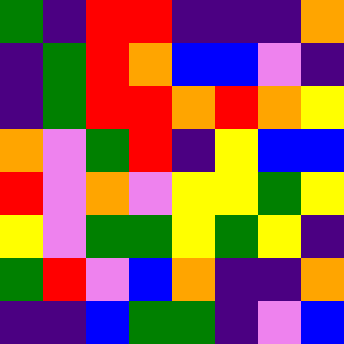[["green", "indigo", "red", "red", "indigo", "indigo", "indigo", "orange"], ["indigo", "green", "red", "orange", "blue", "blue", "violet", "indigo"], ["indigo", "green", "red", "red", "orange", "red", "orange", "yellow"], ["orange", "violet", "green", "red", "indigo", "yellow", "blue", "blue"], ["red", "violet", "orange", "violet", "yellow", "yellow", "green", "yellow"], ["yellow", "violet", "green", "green", "yellow", "green", "yellow", "indigo"], ["green", "red", "violet", "blue", "orange", "indigo", "indigo", "orange"], ["indigo", "indigo", "blue", "green", "green", "indigo", "violet", "blue"]]